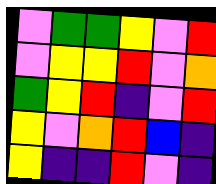[["violet", "green", "green", "yellow", "violet", "red"], ["violet", "yellow", "yellow", "red", "violet", "orange"], ["green", "yellow", "red", "indigo", "violet", "red"], ["yellow", "violet", "orange", "red", "blue", "indigo"], ["yellow", "indigo", "indigo", "red", "violet", "indigo"]]